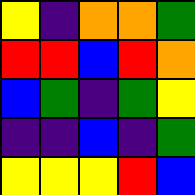[["yellow", "indigo", "orange", "orange", "green"], ["red", "red", "blue", "red", "orange"], ["blue", "green", "indigo", "green", "yellow"], ["indigo", "indigo", "blue", "indigo", "green"], ["yellow", "yellow", "yellow", "red", "blue"]]